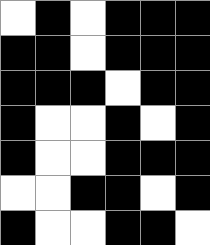[["white", "black", "white", "black", "black", "black"], ["black", "black", "white", "black", "black", "black"], ["black", "black", "black", "white", "black", "black"], ["black", "white", "white", "black", "white", "black"], ["black", "white", "white", "black", "black", "black"], ["white", "white", "black", "black", "white", "black"], ["black", "white", "white", "black", "black", "white"]]